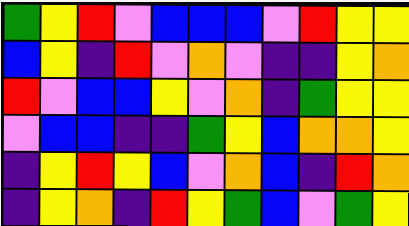[["green", "yellow", "red", "violet", "blue", "blue", "blue", "violet", "red", "yellow", "yellow"], ["blue", "yellow", "indigo", "red", "violet", "orange", "violet", "indigo", "indigo", "yellow", "orange"], ["red", "violet", "blue", "blue", "yellow", "violet", "orange", "indigo", "green", "yellow", "yellow"], ["violet", "blue", "blue", "indigo", "indigo", "green", "yellow", "blue", "orange", "orange", "yellow"], ["indigo", "yellow", "red", "yellow", "blue", "violet", "orange", "blue", "indigo", "red", "orange"], ["indigo", "yellow", "orange", "indigo", "red", "yellow", "green", "blue", "violet", "green", "yellow"]]